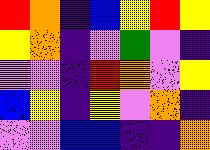[["red", "orange", "indigo", "blue", "yellow", "red", "yellow"], ["yellow", "orange", "indigo", "violet", "green", "violet", "indigo"], ["violet", "violet", "indigo", "red", "orange", "violet", "yellow"], ["blue", "yellow", "indigo", "yellow", "violet", "orange", "indigo"], ["violet", "violet", "blue", "blue", "indigo", "indigo", "orange"]]